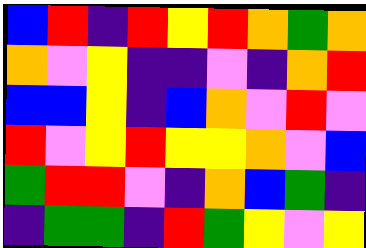[["blue", "red", "indigo", "red", "yellow", "red", "orange", "green", "orange"], ["orange", "violet", "yellow", "indigo", "indigo", "violet", "indigo", "orange", "red"], ["blue", "blue", "yellow", "indigo", "blue", "orange", "violet", "red", "violet"], ["red", "violet", "yellow", "red", "yellow", "yellow", "orange", "violet", "blue"], ["green", "red", "red", "violet", "indigo", "orange", "blue", "green", "indigo"], ["indigo", "green", "green", "indigo", "red", "green", "yellow", "violet", "yellow"]]